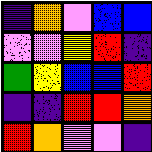[["indigo", "orange", "violet", "blue", "blue"], ["violet", "violet", "yellow", "red", "indigo"], ["green", "yellow", "blue", "blue", "red"], ["indigo", "indigo", "red", "red", "orange"], ["red", "orange", "violet", "violet", "indigo"]]